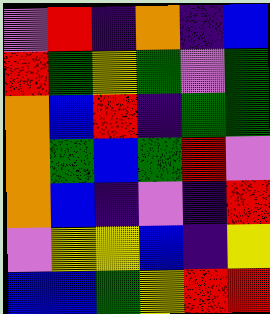[["violet", "red", "indigo", "orange", "indigo", "blue"], ["red", "green", "yellow", "green", "violet", "green"], ["orange", "blue", "red", "indigo", "green", "green"], ["orange", "green", "blue", "green", "red", "violet"], ["orange", "blue", "indigo", "violet", "indigo", "red"], ["violet", "yellow", "yellow", "blue", "indigo", "yellow"], ["blue", "blue", "green", "yellow", "red", "red"]]